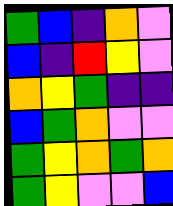[["green", "blue", "indigo", "orange", "violet"], ["blue", "indigo", "red", "yellow", "violet"], ["orange", "yellow", "green", "indigo", "indigo"], ["blue", "green", "orange", "violet", "violet"], ["green", "yellow", "orange", "green", "orange"], ["green", "yellow", "violet", "violet", "blue"]]